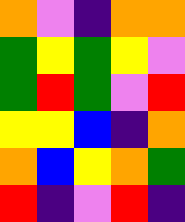[["orange", "violet", "indigo", "orange", "orange"], ["green", "yellow", "green", "yellow", "violet"], ["green", "red", "green", "violet", "red"], ["yellow", "yellow", "blue", "indigo", "orange"], ["orange", "blue", "yellow", "orange", "green"], ["red", "indigo", "violet", "red", "indigo"]]